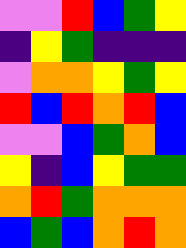[["violet", "violet", "red", "blue", "green", "yellow"], ["indigo", "yellow", "green", "indigo", "indigo", "indigo"], ["violet", "orange", "orange", "yellow", "green", "yellow"], ["red", "blue", "red", "orange", "red", "blue"], ["violet", "violet", "blue", "green", "orange", "blue"], ["yellow", "indigo", "blue", "yellow", "green", "green"], ["orange", "red", "green", "orange", "orange", "orange"], ["blue", "green", "blue", "orange", "red", "orange"]]